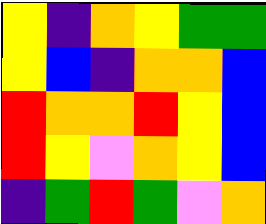[["yellow", "indigo", "orange", "yellow", "green", "green"], ["yellow", "blue", "indigo", "orange", "orange", "blue"], ["red", "orange", "orange", "red", "yellow", "blue"], ["red", "yellow", "violet", "orange", "yellow", "blue"], ["indigo", "green", "red", "green", "violet", "orange"]]